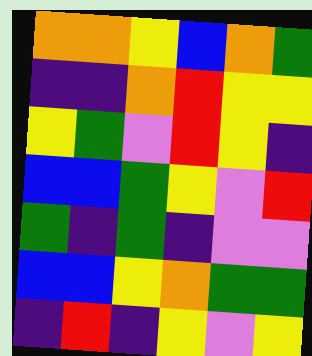[["orange", "orange", "yellow", "blue", "orange", "green"], ["indigo", "indigo", "orange", "red", "yellow", "yellow"], ["yellow", "green", "violet", "red", "yellow", "indigo"], ["blue", "blue", "green", "yellow", "violet", "red"], ["green", "indigo", "green", "indigo", "violet", "violet"], ["blue", "blue", "yellow", "orange", "green", "green"], ["indigo", "red", "indigo", "yellow", "violet", "yellow"]]